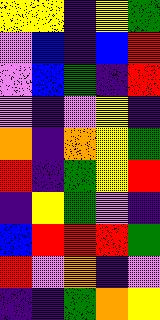[["yellow", "yellow", "indigo", "yellow", "green"], ["violet", "blue", "indigo", "blue", "red"], ["violet", "blue", "green", "indigo", "red"], ["violet", "indigo", "violet", "yellow", "indigo"], ["orange", "indigo", "orange", "yellow", "green"], ["red", "indigo", "green", "yellow", "red"], ["indigo", "yellow", "green", "violet", "indigo"], ["blue", "red", "red", "red", "green"], ["red", "violet", "orange", "indigo", "violet"], ["indigo", "indigo", "green", "orange", "yellow"]]